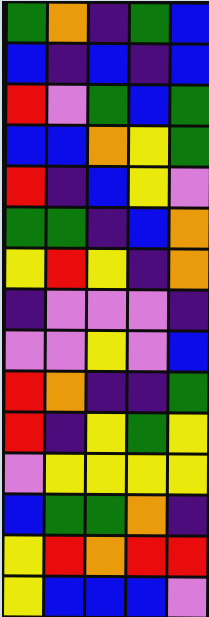[["green", "orange", "indigo", "green", "blue"], ["blue", "indigo", "blue", "indigo", "blue"], ["red", "violet", "green", "blue", "green"], ["blue", "blue", "orange", "yellow", "green"], ["red", "indigo", "blue", "yellow", "violet"], ["green", "green", "indigo", "blue", "orange"], ["yellow", "red", "yellow", "indigo", "orange"], ["indigo", "violet", "violet", "violet", "indigo"], ["violet", "violet", "yellow", "violet", "blue"], ["red", "orange", "indigo", "indigo", "green"], ["red", "indigo", "yellow", "green", "yellow"], ["violet", "yellow", "yellow", "yellow", "yellow"], ["blue", "green", "green", "orange", "indigo"], ["yellow", "red", "orange", "red", "red"], ["yellow", "blue", "blue", "blue", "violet"]]